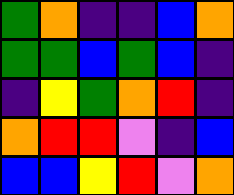[["green", "orange", "indigo", "indigo", "blue", "orange"], ["green", "green", "blue", "green", "blue", "indigo"], ["indigo", "yellow", "green", "orange", "red", "indigo"], ["orange", "red", "red", "violet", "indigo", "blue"], ["blue", "blue", "yellow", "red", "violet", "orange"]]